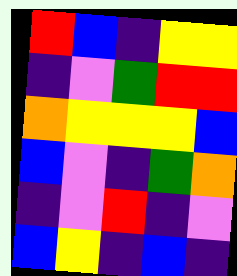[["red", "blue", "indigo", "yellow", "yellow"], ["indigo", "violet", "green", "red", "red"], ["orange", "yellow", "yellow", "yellow", "blue"], ["blue", "violet", "indigo", "green", "orange"], ["indigo", "violet", "red", "indigo", "violet"], ["blue", "yellow", "indigo", "blue", "indigo"]]